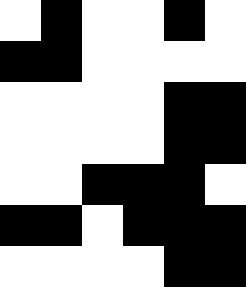[["white", "black", "white", "white", "black", "white"], ["black", "black", "white", "white", "white", "white"], ["white", "white", "white", "white", "black", "black"], ["white", "white", "white", "white", "black", "black"], ["white", "white", "black", "black", "black", "white"], ["black", "black", "white", "black", "black", "black"], ["white", "white", "white", "white", "black", "black"]]